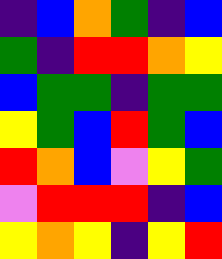[["indigo", "blue", "orange", "green", "indigo", "blue"], ["green", "indigo", "red", "red", "orange", "yellow"], ["blue", "green", "green", "indigo", "green", "green"], ["yellow", "green", "blue", "red", "green", "blue"], ["red", "orange", "blue", "violet", "yellow", "green"], ["violet", "red", "red", "red", "indigo", "blue"], ["yellow", "orange", "yellow", "indigo", "yellow", "red"]]